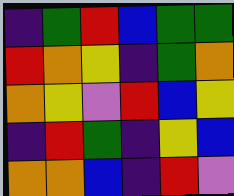[["indigo", "green", "red", "blue", "green", "green"], ["red", "orange", "yellow", "indigo", "green", "orange"], ["orange", "yellow", "violet", "red", "blue", "yellow"], ["indigo", "red", "green", "indigo", "yellow", "blue"], ["orange", "orange", "blue", "indigo", "red", "violet"]]